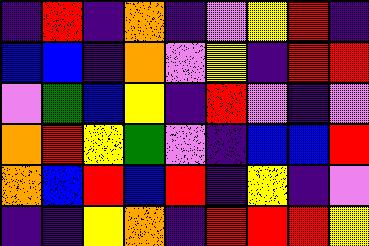[["indigo", "red", "indigo", "orange", "indigo", "violet", "yellow", "red", "indigo"], ["blue", "blue", "indigo", "orange", "violet", "yellow", "indigo", "red", "red"], ["violet", "green", "blue", "yellow", "indigo", "red", "violet", "indigo", "violet"], ["orange", "red", "yellow", "green", "violet", "indigo", "blue", "blue", "red"], ["orange", "blue", "red", "blue", "red", "indigo", "yellow", "indigo", "violet"], ["indigo", "indigo", "yellow", "orange", "indigo", "red", "red", "red", "yellow"]]